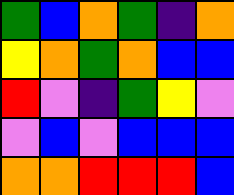[["green", "blue", "orange", "green", "indigo", "orange"], ["yellow", "orange", "green", "orange", "blue", "blue"], ["red", "violet", "indigo", "green", "yellow", "violet"], ["violet", "blue", "violet", "blue", "blue", "blue"], ["orange", "orange", "red", "red", "red", "blue"]]